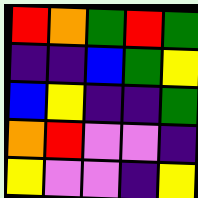[["red", "orange", "green", "red", "green"], ["indigo", "indigo", "blue", "green", "yellow"], ["blue", "yellow", "indigo", "indigo", "green"], ["orange", "red", "violet", "violet", "indigo"], ["yellow", "violet", "violet", "indigo", "yellow"]]